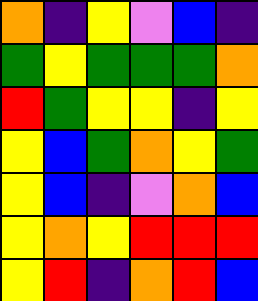[["orange", "indigo", "yellow", "violet", "blue", "indigo"], ["green", "yellow", "green", "green", "green", "orange"], ["red", "green", "yellow", "yellow", "indigo", "yellow"], ["yellow", "blue", "green", "orange", "yellow", "green"], ["yellow", "blue", "indigo", "violet", "orange", "blue"], ["yellow", "orange", "yellow", "red", "red", "red"], ["yellow", "red", "indigo", "orange", "red", "blue"]]